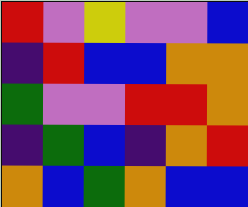[["red", "violet", "yellow", "violet", "violet", "blue"], ["indigo", "red", "blue", "blue", "orange", "orange"], ["green", "violet", "violet", "red", "red", "orange"], ["indigo", "green", "blue", "indigo", "orange", "red"], ["orange", "blue", "green", "orange", "blue", "blue"]]